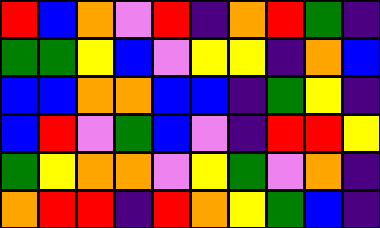[["red", "blue", "orange", "violet", "red", "indigo", "orange", "red", "green", "indigo"], ["green", "green", "yellow", "blue", "violet", "yellow", "yellow", "indigo", "orange", "blue"], ["blue", "blue", "orange", "orange", "blue", "blue", "indigo", "green", "yellow", "indigo"], ["blue", "red", "violet", "green", "blue", "violet", "indigo", "red", "red", "yellow"], ["green", "yellow", "orange", "orange", "violet", "yellow", "green", "violet", "orange", "indigo"], ["orange", "red", "red", "indigo", "red", "orange", "yellow", "green", "blue", "indigo"]]